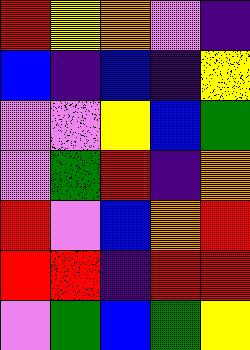[["red", "yellow", "orange", "violet", "indigo"], ["blue", "indigo", "blue", "indigo", "yellow"], ["violet", "violet", "yellow", "blue", "green"], ["violet", "green", "red", "indigo", "orange"], ["red", "violet", "blue", "orange", "red"], ["red", "red", "indigo", "red", "red"], ["violet", "green", "blue", "green", "yellow"]]